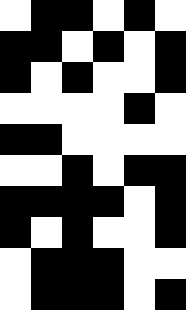[["white", "black", "black", "white", "black", "white"], ["black", "black", "white", "black", "white", "black"], ["black", "white", "black", "white", "white", "black"], ["white", "white", "white", "white", "black", "white"], ["black", "black", "white", "white", "white", "white"], ["white", "white", "black", "white", "black", "black"], ["black", "black", "black", "black", "white", "black"], ["black", "white", "black", "white", "white", "black"], ["white", "black", "black", "black", "white", "white"], ["white", "black", "black", "black", "white", "black"]]